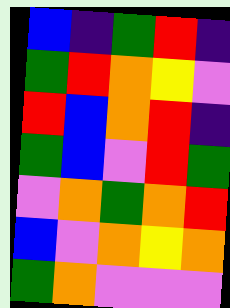[["blue", "indigo", "green", "red", "indigo"], ["green", "red", "orange", "yellow", "violet"], ["red", "blue", "orange", "red", "indigo"], ["green", "blue", "violet", "red", "green"], ["violet", "orange", "green", "orange", "red"], ["blue", "violet", "orange", "yellow", "orange"], ["green", "orange", "violet", "violet", "violet"]]